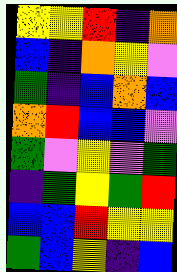[["yellow", "yellow", "red", "indigo", "orange"], ["blue", "indigo", "orange", "yellow", "violet"], ["green", "indigo", "blue", "orange", "blue"], ["orange", "red", "blue", "blue", "violet"], ["green", "violet", "yellow", "violet", "green"], ["indigo", "green", "yellow", "green", "red"], ["blue", "blue", "red", "yellow", "yellow"], ["green", "blue", "yellow", "indigo", "blue"]]